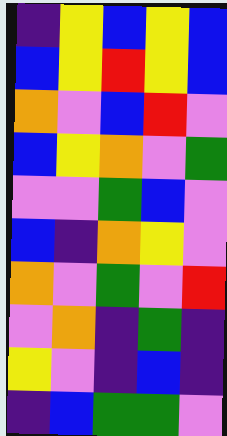[["indigo", "yellow", "blue", "yellow", "blue"], ["blue", "yellow", "red", "yellow", "blue"], ["orange", "violet", "blue", "red", "violet"], ["blue", "yellow", "orange", "violet", "green"], ["violet", "violet", "green", "blue", "violet"], ["blue", "indigo", "orange", "yellow", "violet"], ["orange", "violet", "green", "violet", "red"], ["violet", "orange", "indigo", "green", "indigo"], ["yellow", "violet", "indigo", "blue", "indigo"], ["indigo", "blue", "green", "green", "violet"]]